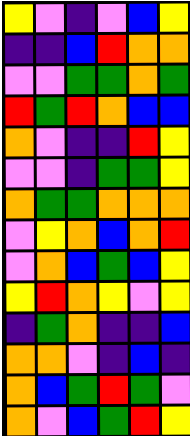[["yellow", "violet", "indigo", "violet", "blue", "yellow"], ["indigo", "indigo", "blue", "red", "orange", "orange"], ["violet", "violet", "green", "green", "orange", "green"], ["red", "green", "red", "orange", "blue", "blue"], ["orange", "violet", "indigo", "indigo", "red", "yellow"], ["violet", "violet", "indigo", "green", "green", "yellow"], ["orange", "green", "green", "orange", "orange", "orange"], ["violet", "yellow", "orange", "blue", "orange", "red"], ["violet", "orange", "blue", "green", "blue", "yellow"], ["yellow", "red", "orange", "yellow", "violet", "yellow"], ["indigo", "green", "orange", "indigo", "indigo", "blue"], ["orange", "orange", "violet", "indigo", "blue", "indigo"], ["orange", "blue", "green", "red", "green", "violet"], ["orange", "violet", "blue", "green", "red", "yellow"]]